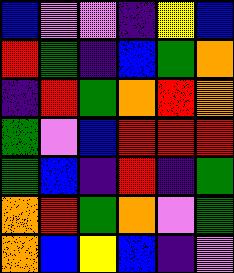[["blue", "violet", "violet", "indigo", "yellow", "blue"], ["red", "green", "indigo", "blue", "green", "orange"], ["indigo", "red", "green", "orange", "red", "orange"], ["green", "violet", "blue", "red", "red", "red"], ["green", "blue", "indigo", "red", "indigo", "green"], ["orange", "red", "green", "orange", "violet", "green"], ["orange", "blue", "yellow", "blue", "indigo", "violet"]]